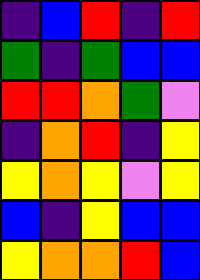[["indigo", "blue", "red", "indigo", "red"], ["green", "indigo", "green", "blue", "blue"], ["red", "red", "orange", "green", "violet"], ["indigo", "orange", "red", "indigo", "yellow"], ["yellow", "orange", "yellow", "violet", "yellow"], ["blue", "indigo", "yellow", "blue", "blue"], ["yellow", "orange", "orange", "red", "blue"]]